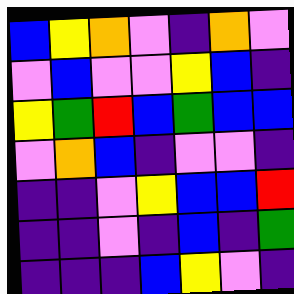[["blue", "yellow", "orange", "violet", "indigo", "orange", "violet"], ["violet", "blue", "violet", "violet", "yellow", "blue", "indigo"], ["yellow", "green", "red", "blue", "green", "blue", "blue"], ["violet", "orange", "blue", "indigo", "violet", "violet", "indigo"], ["indigo", "indigo", "violet", "yellow", "blue", "blue", "red"], ["indigo", "indigo", "violet", "indigo", "blue", "indigo", "green"], ["indigo", "indigo", "indigo", "blue", "yellow", "violet", "indigo"]]